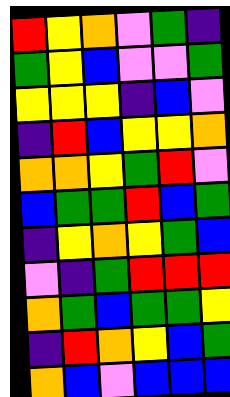[["red", "yellow", "orange", "violet", "green", "indigo"], ["green", "yellow", "blue", "violet", "violet", "green"], ["yellow", "yellow", "yellow", "indigo", "blue", "violet"], ["indigo", "red", "blue", "yellow", "yellow", "orange"], ["orange", "orange", "yellow", "green", "red", "violet"], ["blue", "green", "green", "red", "blue", "green"], ["indigo", "yellow", "orange", "yellow", "green", "blue"], ["violet", "indigo", "green", "red", "red", "red"], ["orange", "green", "blue", "green", "green", "yellow"], ["indigo", "red", "orange", "yellow", "blue", "green"], ["orange", "blue", "violet", "blue", "blue", "blue"]]